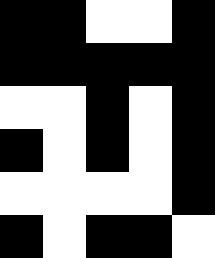[["black", "black", "white", "white", "black"], ["black", "black", "black", "black", "black"], ["white", "white", "black", "white", "black"], ["black", "white", "black", "white", "black"], ["white", "white", "white", "white", "black"], ["black", "white", "black", "black", "white"]]